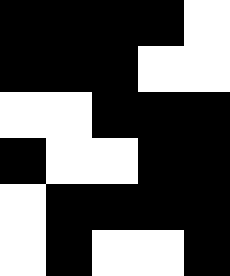[["black", "black", "black", "black", "white"], ["black", "black", "black", "white", "white"], ["white", "white", "black", "black", "black"], ["black", "white", "white", "black", "black"], ["white", "black", "black", "black", "black"], ["white", "black", "white", "white", "black"]]